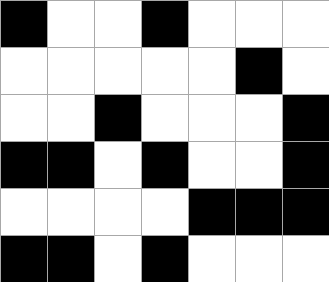[["black", "white", "white", "black", "white", "white", "white"], ["white", "white", "white", "white", "white", "black", "white"], ["white", "white", "black", "white", "white", "white", "black"], ["black", "black", "white", "black", "white", "white", "black"], ["white", "white", "white", "white", "black", "black", "black"], ["black", "black", "white", "black", "white", "white", "white"]]